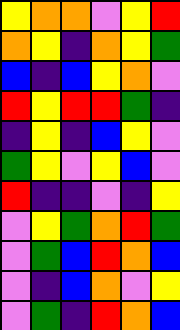[["yellow", "orange", "orange", "violet", "yellow", "red"], ["orange", "yellow", "indigo", "orange", "yellow", "green"], ["blue", "indigo", "blue", "yellow", "orange", "violet"], ["red", "yellow", "red", "red", "green", "indigo"], ["indigo", "yellow", "indigo", "blue", "yellow", "violet"], ["green", "yellow", "violet", "yellow", "blue", "violet"], ["red", "indigo", "indigo", "violet", "indigo", "yellow"], ["violet", "yellow", "green", "orange", "red", "green"], ["violet", "green", "blue", "red", "orange", "blue"], ["violet", "indigo", "blue", "orange", "violet", "yellow"], ["violet", "green", "indigo", "red", "orange", "blue"]]